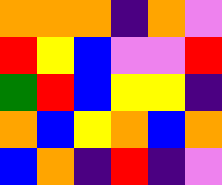[["orange", "orange", "orange", "indigo", "orange", "violet"], ["red", "yellow", "blue", "violet", "violet", "red"], ["green", "red", "blue", "yellow", "yellow", "indigo"], ["orange", "blue", "yellow", "orange", "blue", "orange"], ["blue", "orange", "indigo", "red", "indigo", "violet"]]